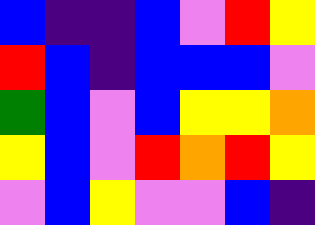[["blue", "indigo", "indigo", "blue", "violet", "red", "yellow"], ["red", "blue", "indigo", "blue", "blue", "blue", "violet"], ["green", "blue", "violet", "blue", "yellow", "yellow", "orange"], ["yellow", "blue", "violet", "red", "orange", "red", "yellow"], ["violet", "blue", "yellow", "violet", "violet", "blue", "indigo"]]